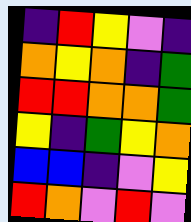[["indigo", "red", "yellow", "violet", "indigo"], ["orange", "yellow", "orange", "indigo", "green"], ["red", "red", "orange", "orange", "green"], ["yellow", "indigo", "green", "yellow", "orange"], ["blue", "blue", "indigo", "violet", "yellow"], ["red", "orange", "violet", "red", "violet"]]